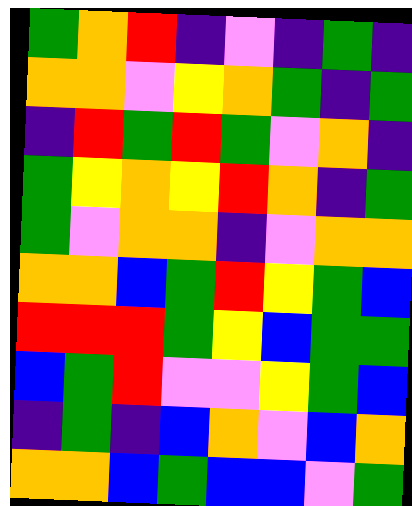[["green", "orange", "red", "indigo", "violet", "indigo", "green", "indigo"], ["orange", "orange", "violet", "yellow", "orange", "green", "indigo", "green"], ["indigo", "red", "green", "red", "green", "violet", "orange", "indigo"], ["green", "yellow", "orange", "yellow", "red", "orange", "indigo", "green"], ["green", "violet", "orange", "orange", "indigo", "violet", "orange", "orange"], ["orange", "orange", "blue", "green", "red", "yellow", "green", "blue"], ["red", "red", "red", "green", "yellow", "blue", "green", "green"], ["blue", "green", "red", "violet", "violet", "yellow", "green", "blue"], ["indigo", "green", "indigo", "blue", "orange", "violet", "blue", "orange"], ["orange", "orange", "blue", "green", "blue", "blue", "violet", "green"]]